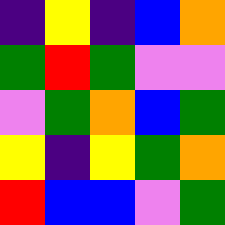[["indigo", "yellow", "indigo", "blue", "orange"], ["green", "red", "green", "violet", "violet"], ["violet", "green", "orange", "blue", "green"], ["yellow", "indigo", "yellow", "green", "orange"], ["red", "blue", "blue", "violet", "green"]]